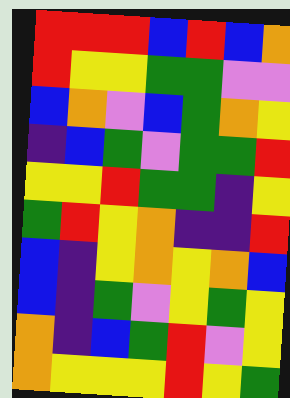[["red", "red", "red", "blue", "red", "blue", "orange"], ["red", "yellow", "yellow", "green", "green", "violet", "violet"], ["blue", "orange", "violet", "blue", "green", "orange", "yellow"], ["indigo", "blue", "green", "violet", "green", "green", "red"], ["yellow", "yellow", "red", "green", "green", "indigo", "yellow"], ["green", "red", "yellow", "orange", "indigo", "indigo", "red"], ["blue", "indigo", "yellow", "orange", "yellow", "orange", "blue"], ["blue", "indigo", "green", "violet", "yellow", "green", "yellow"], ["orange", "indigo", "blue", "green", "red", "violet", "yellow"], ["orange", "yellow", "yellow", "yellow", "red", "yellow", "green"]]